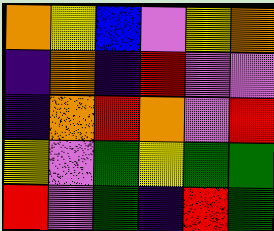[["orange", "yellow", "blue", "violet", "yellow", "orange"], ["indigo", "orange", "indigo", "red", "violet", "violet"], ["indigo", "orange", "red", "orange", "violet", "red"], ["yellow", "violet", "green", "yellow", "green", "green"], ["red", "violet", "green", "indigo", "red", "green"]]